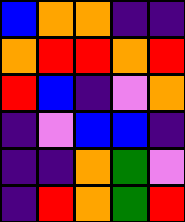[["blue", "orange", "orange", "indigo", "indigo"], ["orange", "red", "red", "orange", "red"], ["red", "blue", "indigo", "violet", "orange"], ["indigo", "violet", "blue", "blue", "indigo"], ["indigo", "indigo", "orange", "green", "violet"], ["indigo", "red", "orange", "green", "red"]]